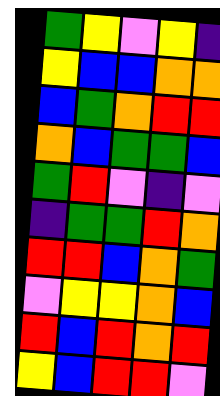[["green", "yellow", "violet", "yellow", "indigo"], ["yellow", "blue", "blue", "orange", "orange"], ["blue", "green", "orange", "red", "red"], ["orange", "blue", "green", "green", "blue"], ["green", "red", "violet", "indigo", "violet"], ["indigo", "green", "green", "red", "orange"], ["red", "red", "blue", "orange", "green"], ["violet", "yellow", "yellow", "orange", "blue"], ["red", "blue", "red", "orange", "red"], ["yellow", "blue", "red", "red", "violet"]]